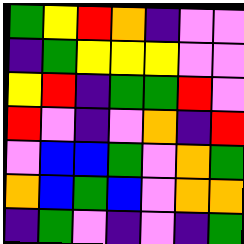[["green", "yellow", "red", "orange", "indigo", "violet", "violet"], ["indigo", "green", "yellow", "yellow", "yellow", "violet", "violet"], ["yellow", "red", "indigo", "green", "green", "red", "violet"], ["red", "violet", "indigo", "violet", "orange", "indigo", "red"], ["violet", "blue", "blue", "green", "violet", "orange", "green"], ["orange", "blue", "green", "blue", "violet", "orange", "orange"], ["indigo", "green", "violet", "indigo", "violet", "indigo", "green"]]